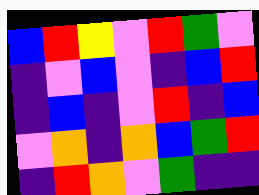[["blue", "red", "yellow", "violet", "red", "green", "violet"], ["indigo", "violet", "blue", "violet", "indigo", "blue", "red"], ["indigo", "blue", "indigo", "violet", "red", "indigo", "blue"], ["violet", "orange", "indigo", "orange", "blue", "green", "red"], ["indigo", "red", "orange", "violet", "green", "indigo", "indigo"]]